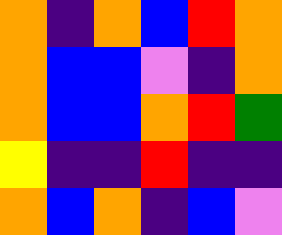[["orange", "indigo", "orange", "blue", "red", "orange"], ["orange", "blue", "blue", "violet", "indigo", "orange"], ["orange", "blue", "blue", "orange", "red", "green"], ["yellow", "indigo", "indigo", "red", "indigo", "indigo"], ["orange", "blue", "orange", "indigo", "blue", "violet"]]